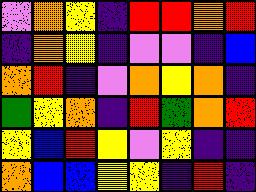[["violet", "orange", "yellow", "indigo", "red", "red", "orange", "red"], ["indigo", "orange", "yellow", "indigo", "violet", "violet", "indigo", "blue"], ["orange", "red", "indigo", "violet", "orange", "yellow", "orange", "indigo"], ["green", "yellow", "orange", "indigo", "red", "green", "orange", "red"], ["yellow", "blue", "red", "yellow", "violet", "yellow", "indigo", "indigo"], ["orange", "blue", "blue", "yellow", "yellow", "indigo", "red", "indigo"]]